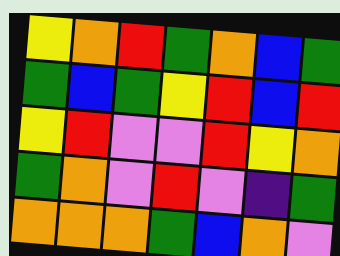[["yellow", "orange", "red", "green", "orange", "blue", "green"], ["green", "blue", "green", "yellow", "red", "blue", "red"], ["yellow", "red", "violet", "violet", "red", "yellow", "orange"], ["green", "orange", "violet", "red", "violet", "indigo", "green"], ["orange", "orange", "orange", "green", "blue", "orange", "violet"]]